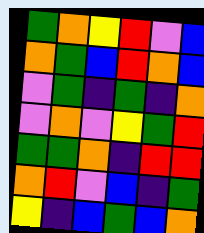[["green", "orange", "yellow", "red", "violet", "blue"], ["orange", "green", "blue", "red", "orange", "blue"], ["violet", "green", "indigo", "green", "indigo", "orange"], ["violet", "orange", "violet", "yellow", "green", "red"], ["green", "green", "orange", "indigo", "red", "red"], ["orange", "red", "violet", "blue", "indigo", "green"], ["yellow", "indigo", "blue", "green", "blue", "orange"]]